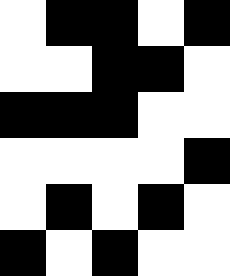[["white", "black", "black", "white", "black"], ["white", "white", "black", "black", "white"], ["black", "black", "black", "white", "white"], ["white", "white", "white", "white", "black"], ["white", "black", "white", "black", "white"], ["black", "white", "black", "white", "white"]]